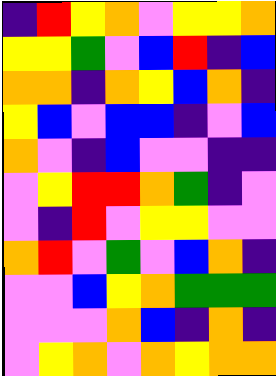[["indigo", "red", "yellow", "orange", "violet", "yellow", "yellow", "orange"], ["yellow", "yellow", "green", "violet", "blue", "red", "indigo", "blue"], ["orange", "orange", "indigo", "orange", "yellow", "blue", "orange", "indigo"], ["yellow", "blue", "violet", "blue", "blue", "indigo", "violet", "blue"], ["orange", "violet", "indigo", "blue", "violet", "violet", "indigo", "indigo"], ["violet", "yellow", "red", "red", "orange", "green", "indigo", "violet"], ["violet", "indigo", "red", "violet", "yellow", "yellow", "violet", "violet"], ["orange", "red", "violet", "green", "violet", "blue", "orange", "indigo"], ["violet", "violet", "blue", "yellow", "orange", "green", "green", "green"], ["violet", "violet", "violet", "orange", "blue", "indigo", "orange", "indigo"], ["violet", "yellow", "orange", "violet", "orange", "yellow", "orange", "orange"]]